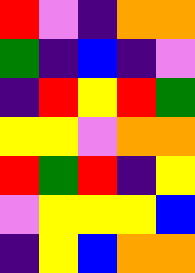[["red", "violet", "indigo", "orange", "orange"], ["green", "indigo", "blue", "indigo", "violet"], ["indigo", "red", "yellow", "red", "green"], ["yellow", "yellow", "violet", "orange", "orange"], ["red", "green", "red", "indigo", "yellow"], ["violet", "yellow", "yellow", "yellow", "blue"], ["indigo", "yellow", "blue", "orange", "orange"]]